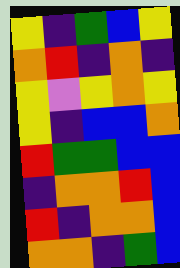[["yellow", "indigo", "green", "blue", "yellow"], ["orange", "red", "indigo", "orange", "indigo"], ["yellow", "violet", "yellow", "orange", "yellow"], ["yellow", "indigo", "blue", "blue", "orange"], ["red", "green", "green", "blue", "blue"], ["indigo", "orange", "orange", "red", "blue"], ["red", "indigo", "orange", "orange", "blue"], ["orange", "orange", "indigo", "green", "blue"]]